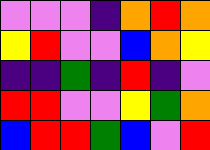[["violet", "violet", "violet", "indigo", "orange", "red", "orange"], ["yellow", "red", "violet", "violet", "blue", "orange", "yellow"], ["indigo", "indigo", "green", "indigo", "red", "indigo", "violet"], ["red", "red", "violet", "violet", "yellow", "green", "orange"], ["blue", "red", "red", "green", "blue", "violet", "red"]]